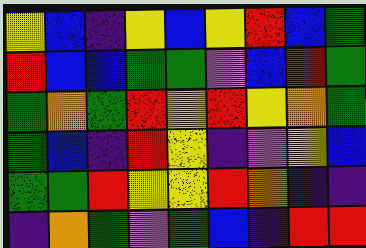[["yellow", "blue", "indigo", "yellow", "blue", "yellow", "red", "blue", "green"], ["red", "blue", "blue", "green", "green", "violet", "blue", "red", "green"], ["green", "orange", "green", "red", "yellow", "red", "yellow", "orange", "green"], ["green", "blue", "indigo", "red", "yellow", "indigo", "violet", "yellow", "blue"], ["green", "green", "red", "yellow", "yellow", "red", "orange", "indigo", "indigo"], ["indigo", "orange", "green", "violet", "green", "blue", "indigo", "red", "red"]]